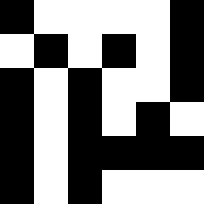[["black", "white", "white", "white", "white", "black"], ["white", "black", "white", "black", "white", "black"], ["black", "white", "black", "white", "white", "black"], ["black", "white", "black", "white", "black", "white"], ["black", "white", "black", "black", "black", "black"], ["black", "white", "black", "white", "white", "white"]]